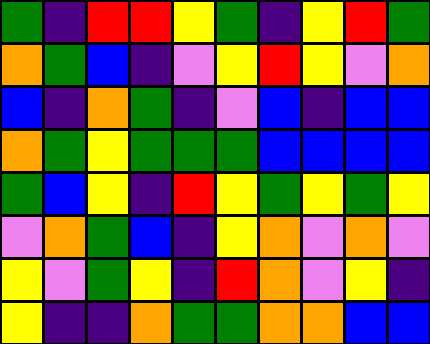[["green", "indigo", "red", "red", "yellow", "green", "indigo", "yellow", "red", "green"], ["orange", "green", "blue", "indigo", "violet", "yellow", "red", "yellow", "violet", "orange"], ["blue", "indigo", "orange", "green", "indigo", "violet", "blue", "indigo", "blue", "blue"], ["orange", "green", "yellow", "green", "green", "green", "blue", "blue", "blue", "blue"], ["green", "blue", "yellow", "indigo", "red", "yellow", "green", "yellow", "green", "yellow"], ["violet", "orange", "green", "blue", "indigo", "yellow", "orange", "violet", "orange", "violet"], ["yellow", "violet", "green", "yellow", "indigo", "red", "orange", "violet", "yellow", "indigo"], ["yellow", "indigo", "indigo", "orange", "green", "green", "orange", "orange", "blue", "blue"]]